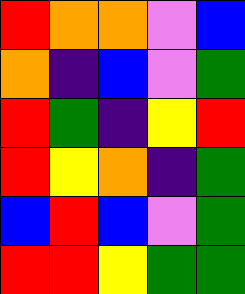[["red", "orange", "orange", "violet", "blue"], ["orange", "indigo", "blue", "violet", "green"], ["red", "green", "indigo", "yellow", "red"], ["red", "yellow", "orange", "indigo", "green"], ["blue", "red", "blue", "violet", "green"], ["red", "red", "yellow", "green", "green"]]